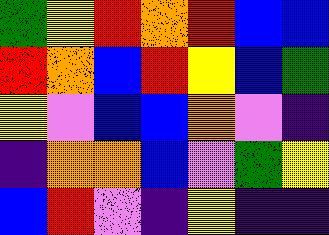[["green", "yellow", "red", "orange", "red", "blue", "blue"], ["red", "orange", "blue", "red", "yellow", "blue", "green"], ["yellow", "violet", "blue", "blue", "orange", "violet", "indigo"], ["indigo", "orange", "orange", "blue", "violet", "green", "yellow"], ["blue", "red", "violet", "indigo", "yellow", "indigo", "indigo"]]